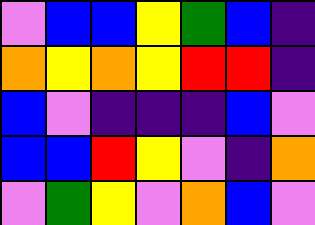[["violet", "blue", "blue", "yellow", "green", "blue", "indigo"], ["orange", "yellow", "orange", "yellow", "red", "red", "indigo"], ["blue", "violet", "indigo", "indigo", "indigo", "blue", "violet"], ["blue", "blue", "red", "yellow", "violet", "indigo", "orange"], ["violet", "green", "yellow", "violet", "orange", "blue", "violet"]]